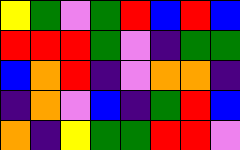[["yellow", "green", "violet", "green", "red", "blue", "red", "blue"], ["red", "red", "red", "green", "violet", "indigo", "green", "green"], ["blue", "orange", "red", "indigo", "violet", "orange", "orange", "indigo"], ["indigo", "orange", "violet", "blue", "indigo", "green", "red", "blue"], ["orange", "indigo", "yellow", "green", "green", "red", "red", "violet"]]